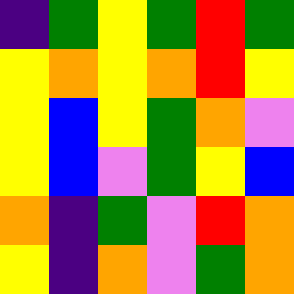[["indigo", "green", "yellow", "green", "red", "green"], ["yellow", "orange", "yellow", "orange", "red", "yellow"], ["yellow", "blue", "yellow", "green", "orange", "violet"], ["yellow", "blue", "violet", "green", "yellow", "blue"], ["orange", "indigo", "green", "violet", "red", "orange"], ["yellow", "indigo", "orange", "violet", "green", "orange"]]